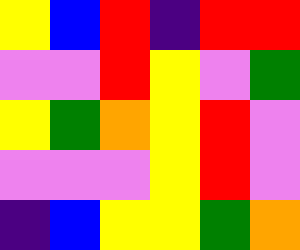[["yellow", "blue", "red", "indigo", "red", "red"], ["violet", "violet", "red", "yellow", "violet", "green"], ["yellow", "green", "orange", "yellow", "red", "violet"], ["violet", "violet", "violet", "yellow", "red", "violet"], ["indigo", "blue", "yellow", "yellow", "green", "orange"]]